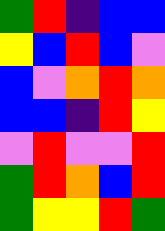[["green", "red", "indigo", "blue", "blue"], ["yellow", "blue", "red", "blue", "violet"], ["blue", "violet", "orange", "red", "orange"], ["blue", "blue", "indigo", "red", "yellow"], ["violet", "red", "violet", "violet", "red"], ["green", "red", "orange", "blue", "red"], ["green", "yellow", "yellow", "red", "green"]]